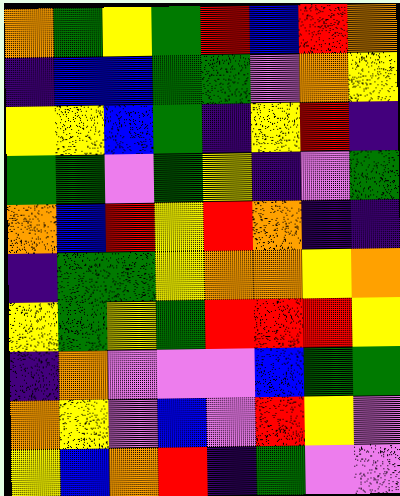[["orange", "green", "yellow", "green", "red", "blue", "red", "orange"], ["indigo", "blue", "blue", "green", "green", "violet", "orange", "yellow"], ["yellow", "yellow", "blue", "green", "indigo", "yellow", "red", "indigo"], ["green", "green", "violet", "green", "yellow", "indigo", "violet", "green"], ["orange", "blue", "red", "yellow", "red", "orange", "indigo", "indigo"], ["indigo", "green", "green", "yellow", "orange", "orange", "yellow", "orange"], ["yellow", "green", "yellow", "green", "red", "red", "red", "yellow"], ["indigo", "orange", "violet", "violet", "violet", "blue", "green", "green"], ["orange", "yellow", "violet", "blue", "violet", "red", "yellow", "violet"], ["yellow", "blue", "orange", "red", "indigo", "green", "violet", "violet"]]